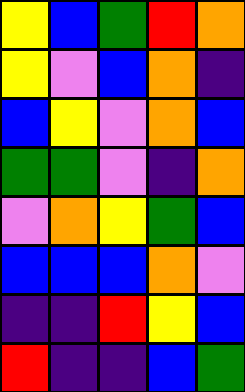[["yellow", "blue", "green", "red", "orange"], ["yellow", "violet", "blue", "orange", "indigo"], ["blue", "yellow", "violet", "orange", "blue"], ["green", "green", "violet", "indigo", "orange"], ["violet", "orange", "yellow", "green", "blue"], ["blue", "blue", "blue", "orange", "violet"], ["indigo", "indigo", "red", "yellow", "blue"], ["red", "indigo", "indigo", "blue", "green"]]